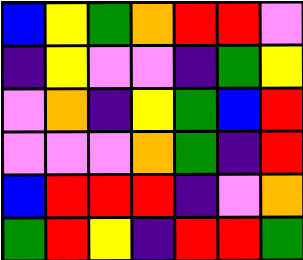[["blue", "yellow", "green", "orange", "red", "red", "violet"], ["indigo", "yellow", "violet", "violet", "indigo", "green", "yellow"], ["violet", "orange", "indigo", "yellow", "green", "blue", "red"], ["violet", "violet", "violet", "orange", "green", "indigo", "red"], ["blue", "red", "red", "red", "indigo", "violet", "orange"], ["green", "red", "yellow", "indigo", "red", "red", "green"]]